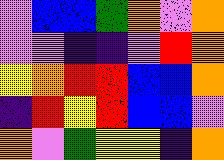[["violet", "blue", "blue", "green", "orange", "violet", "orange"], ["violet", "violet", "indigo", "indigo", "violet", "red", "orange"], ["yellow", "orange", "red", "red", "blue", "blue", "orange"], ["indigo", "red", "yellow", "red", "blue", "blue", "violet"], ["orange", "violet", "green", "yellow", "yellow", "indigo", "orange"]]